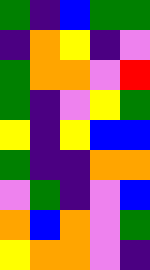[["green", "indigo", "blue", "green", "green"], ["indigo", "orange", "yellow", "indigo", "violet"], ["green", "orange", "orange", "violet", "red"], ["green", "indigo", "violet", "yellow", "green"], ["yellow", "indigo", "yellow", "blue", "blue"], ["green", "indigo", "indigo", "orange", "orange"], ["violet", "green", "indigo", "violet", "blue"], ["orange", "blue", "orange", "violet", "green"], ["yellow", "orange", "orange", "violet", "indigo"]]